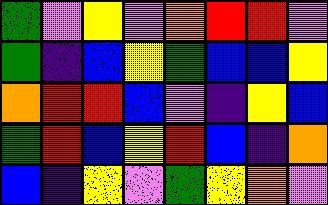[["green", "violet", "yellow", "violet", "orange", "red", "red", "violet"], ["green", "indigo", "blue", "yellow", "green", "blue", "blue", "yellow"], ["orange", "red", "red", "blue", "violet", "indigo", "yellow", "blue"], ["green", "red", "blue", "yellow", "red", "blue", "indigo", "orange"], ["blue", "indigo", "yellow", "violet", "green", "yellow", "orange", "violet"]]